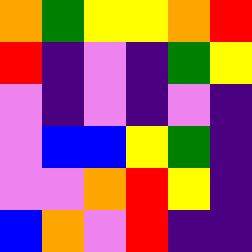[["orange", "green", "yellow", "yellow", "orange", "red"], ["red", "indigo", "violet", "indigo", "green", "yellow"], ["violet", "indigo", "violet", "indigo", "violet", "indigo"], ["violet", "blue", "blue", "yellow", "green", "indigo"], ["violet", "violet", "orange", "red", "yellow", "indigo"], ["blue", "orange", "violet", "red", "indigo", "indigo"]]